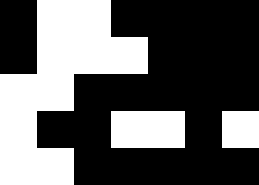[["black", "white", "white", "black", "black", "black", "black"], ["black", "white", "white", "white", "black", "black", "black"], ["white", "white", "black", "black", "black", "black", "black"], ["white", "black", "black", "white", "white", "black", "white"], ["white", "white", "black", "black", "black", "black", "black"]]